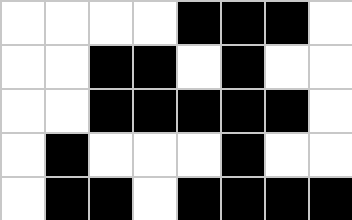[["white", "white", "white", "white", "black", "black", "black", "white"], ["white", "white", "black", "black", "white", "black", "white", "white"], ["white", "white", "black", "black", "black", "black", "black", "white"], ["white", "black", "white", "white", "white", "black", "white", "white"], ["white", "black", "black", "white", "black", "black", "black", "black"]]